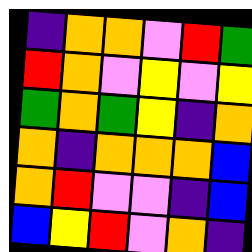[["indigo", "orange", "orange", "violet", "red", "green"], ["red", "orange", "violet", "yellow", "violet", "yellow"], ["green", "orange", "green", "yellow", "indigo", "orange"], ["orange", "indigo", "orange", "orange", "orange", "blue"], ["orange", "red", "violet", "violet", "indigo", "blue"], ["blue", "yellow", "red", "violet", "orange", "indigo"]]